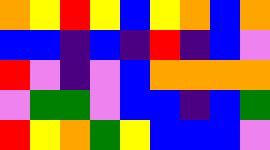[["orange", "yellow", "red", "yellow", "blue", "yellow", "orange", "blue", "orange"], ["blue", "blue", "indigo", "blue", "indigo", "red", "indigo", "blue", "violet"], ["red", "violet", "indigo", "violet", "blue", "orange", "orange", "orange", "orange"], ["violet", "green", "green", "violet", "blue", "blue", "indigo", "blue", "green"], ["red", "yellow", "orange", "green", "yellow", "blue", "blue", "blue", "violet"]]